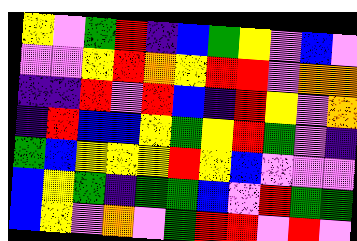[["yellow", "violet", "green", "red", "indigo", "blue", "green", "yellow", "violet", "blue", "violet"], ["violet", "violet", "yellow", "red", "orange", "yellow", "red", "red", "violet", "orange", "orange"], ["indigo", "indigo", "red", "violet", "red", "blue", "indigo", "red", "yellow", "violet", "orange"], ["indigo", "red", "blue", "blue", "yellow", "green", "yellow", "red", "green", "violet", "indigo"], ["green", "blue", "yellow", "yellow", "yellow", "red", "yellow", "blue", "violet", "violet", "violet"], ["blue", "yellow", "green", "indigo", "green", "green", "blue", "violet", "red", "green", "green"], ["blue", "yellow", "violet", "orange", "violet", "green", "red", "red", "violet", "red", "violet"]]